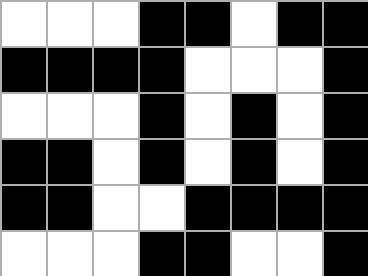[["white", "white", "white", "black", "black", "white", "black", "black"], ["black", "black", "black", "black", "white", "white", "white", "black"], ["white", "white", "white", "black", "white", "black", "white", "black"], ["black", "black", "white", "black", "white", "black", "white", "black"], ["black", "black", "white", "white", "black", "black", "black", "black"], ["white", "white", "white", "black", "black", "white", "white", "black"]]